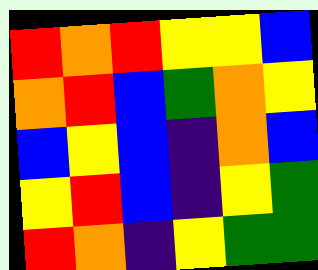[["red", "orange", "red", "yellow", "yellow", "blue"], ["orange", "red", "blue", "green", "orange", "yellow"], ["blue", "yellow", "blue", "indigo", "orange", "blue"], ["yellow", "red", "blue", "indigo", "yellow", "green"], ["red", "orange", "indigo", "yellow", "green", "green"]]